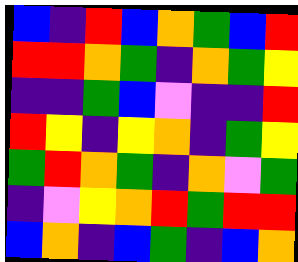[["blue", "indigo", "red", "blue", "orange", "green", "blue", "red"], ["red", "red", "orange", "green", "indigo", "orange", "green", "yellow"], ["indigo", "indigo", "green", "blue", "violet", "indigo", "indigo", "red"], ["red", "yellow", "indigo", "yellow", "orange", "indigo", "green", "yellow"], ["green", "red", "orange", "green", "indigo", "orange", "violet", "green"], ["indigo", "violet", "yellow", "orange", "red", "green", "red", "red"], ["blue", "orange", "indigo", "blue", "green", "indigo", "blue", "orange"]]